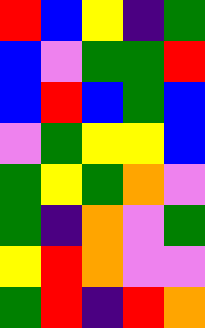[["red", "blue", "yellow", "indigo", "green"], ["blue", "violet", "green", "green", "red"], ["blue", "red", "blue", "green", "blue"], ["violet", "green", "yellow", "yellow", "blue"], ["green", "yellow", "green", "orange", "violet"], ["green", "indigo", "orange", "violet", "green"], ["yellow", "red", "orange", "violet", "violet"], ["green", "red", "indigo", "red", "orange"]]